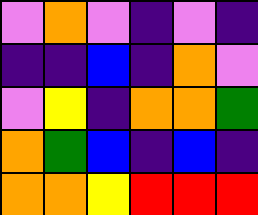[["violet", "orange", "violet", "indigo", "violet", "indigo"], ["indigo", "indigo", "blue", "indigo", "orange", "violet"], ["violet", "yellow", "indigo", "orange", "orange", "green"], ["orange", "green", "blue", "indigo", "blue", "indigo"], ["orange", "orange", "yellow", "red", "red", "red"]]